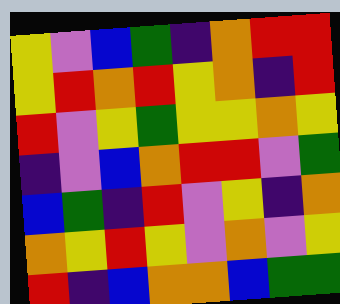[["yellow", "violet", "blue", "green", "indigo", "orange", "red", "red"], ["yellow", "red", "orange", "red", "yellow", "orange", "indigo", "red"], ["red", "violet", "yellow", "green", "yellow", "yellow", "orange", "yellow"], ["indigo", "violet", "blue", "orange", "red", "red", "violet", "green"], ["blue", "green", "indigo", "red", "violet", "yellow", "indigo", "orange"], ["orange", "yellow", "red", "yellow", "violet", "orange", "violet", "yellow"], ["red", "indigo", "blue", "orange", "orange", "blue", "green", "green"]]